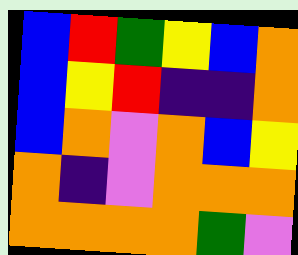[["blue", "red", "green", "yellow", "blue", "orange"], ["blue", "yellow", "red", "indigo", "indigo", "orange"], ["blue", "orange", "violet", "orange", "blue", "yellow"], ["orange", "indigo", "violet", "orange", "orange", "orange"], ["orange", "orange", "orange", "orange", "green", "violet"]]